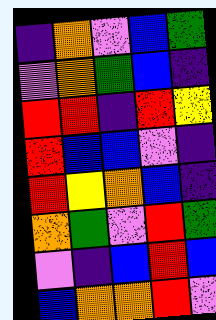[["indigo", "orange", "violet", "blue", "green"], ["violet", "orange", "green", "blue", "indigo"], ["red", "red", "indigo", "red", "yellow"], ["red", "blue", "blue", "violet", "indigo"], ["red", "yellow", "orange", "blue", "indigo"], ["orange", "green", "violet", "red", "green"], ["violet", "indigo", "blue", "red", "blue"], ["blue", "orange", "orange", "red", "violet"]]